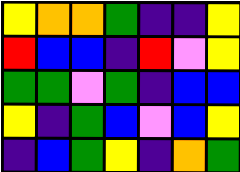[["yellow", "orange", "orange", "green", "indigo", "indigo", "yellow"], ["red", "blue", "blue", "indigo", "red", "violet", "yellow"], ["green", "green", "violet", "green", "indigo", "blue", "blue"], ["yellow", "indigo", "green", "blue", "violet", "blue", "yellow"], ["indigo", "blue", "green", "yellow", "indigo", "orange", "green"]]